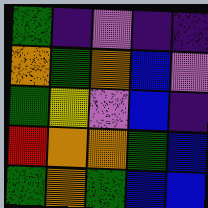[["green", "indigo", "violet", "indigo", "indigo"], ["orange", "green", "orange", "blue", "violet"], ["green", "yellow", "violet", "blue", "indigo"], ["red", "orange", "orange", "green", "blue"], ["green", "orange", "green", "blue", "blue"]]